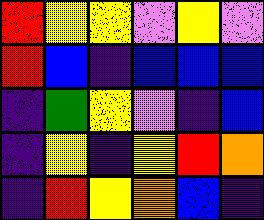[["red", "yellow", "yellow", "violet", "yellow", "violet"], ["red", "blue", "indigo", "blue", "blue", "blue"], ["indigo", "green", "yellow", "violet", "indigo", "blue"], ["indigo", "yellow", "indigo", "yellow", "red", "orange"], ["indigo", "red", "yellow", "orange", "blue", "indigo"]]